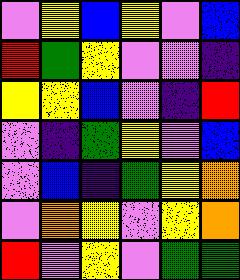[["violet", "yellow", "blue", "yellow", "violet", "blue"], ["red", "green", "yellow", "violet", "violet", "indigo"], ["yellow", "yellow", "blue", "violet", "indigo", "red"], ["violet", "indigo", "green", "yellow", "violet", "blue"], ["violet", "blue", "indigo", "green", "yellow", "orange"], ["violet", "orange", "yellow", "violet", "yellow", "orange"], ["red", "violet", "yellow", "violet", "green", "green"]]